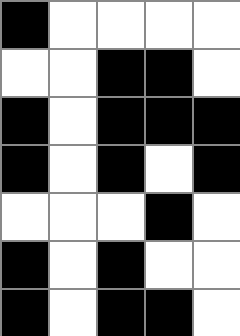[["black", "white", "white", "white", "white"], ["white", "white", "black", "black", "white"], ["black", "white", "black", "black", "black"], ["black", "white", "black", "white", "black"], ["white", "white", "white", "black", "white"], ["black", "white", "black", "white", "white"], ["black", "white", "black", "black", "white"]]